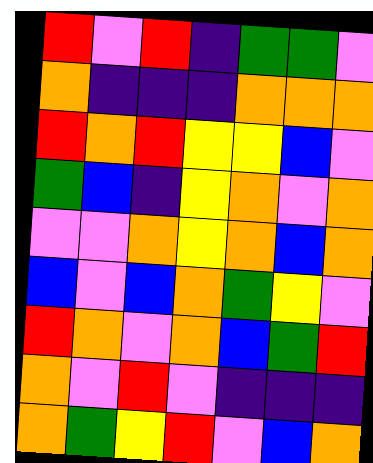[["red", "violet", "red", "indigo", "green", "green", "violet"], ["orange", "indigo", "indigo", "indigo", "orange", "orange", "orange"], ["red", "orange", "red", "yellow", "yellow", "blue", "violet"], ["green", "blue", "indigo", "yellow", "orange", "violet", "orange"], ["violet", "violet", "orange", "yellow", "orange", "blue", "orange"], ["blue", "violet", "blue", "orange", "green", "yellow", "violet"], ["red", "orange", "violet", "orange", "blue", "green", "red"], ["orange", "violet", "red", "violet", "indigo", "indigo", "indigo"], ["orange", "green", "yellow", "red", "violet", "blue", "orange"]]